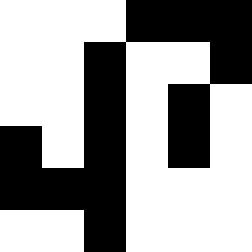[["white", "white", "white", "black", "black", "black"], ["white", "white", "black", "white", "white", "black"], ["white", "white", "black", "white", "black", "white"], ["black", "white", "black", "white", "black", "white"], ["black", "black", "black", "white", "white", "white"], ["white", "white", "black", "white", "white", "white"]]